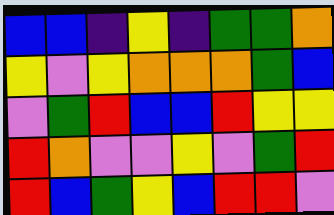[["blue", "blue", "indigo", "yellow", "indigo", "green", "green", "orange"], ["yellow", "violet", "yellow", "orange", "orange", "orange", "green", "blue"], ["violet", "green", "red", "blue", "blue", "red", "yellow", "yellow"], ["red", "orange", "violet", "violet", "yellow", "violet", "green", "red"], ["red", "blue", "green", "yellow", "blue", "red", "red", "violet"]]